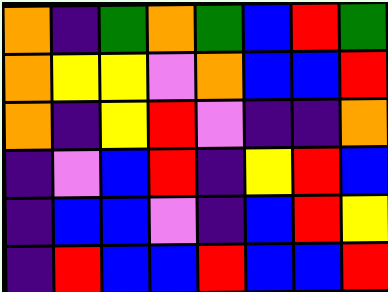[["orange", "indigo", "green", "orange", "green", "blue", "red", "green"], ["orange", "yellow", "yellow", "violet", "orange", "blue", "blue", "red"], ["orange", "indigo", "yellow", "red", "violet", "indigo", "indigo", "orange"], ["indigo", "violet", "blue", "red", "indigo", "yellow", "red", "blue"], ["indigo", "blue", "blue", "violet", "indigo", "blue", "red", "yellow"], ["indigo", "red", "blue", "blue", "red", "blue", "blue", "red"]]